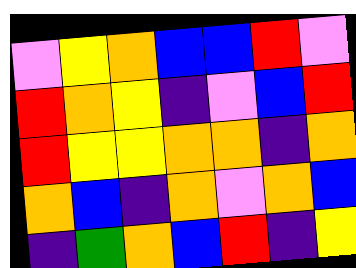[["violet", "yellow", "orange", "blue", "blue", "red", "violet"], ["red", "orange", "yellow", "indigo", "violet", "blue", "red"], ["red", "yellow", "yellow", "orange", "orange", "indigo", "orange"], ["orange", "blue", "indigo", "orange", "violet", "orange", "blue"], ["indigo", "green", "orange", "blue", "red", "indigo", "yellow"]]